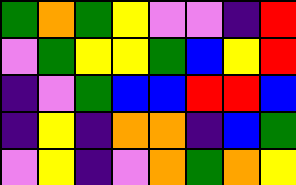[["green", "orange", "green", "yellow", "violet", "violet", "indigo", "red"], ["violet", "green", "yellow", "yellow", "green", "blue", "yellow", "red"], ["indigo", "violet", "green", "blue", "blue", "red", "red", "blue"], ["indigo", "yellow", "indigo", "orange", "orange", "indigo", "blue", "green"], ["violet", "yellow", "indigo", "violet", "orange", "green", "orange", "yellow"]]